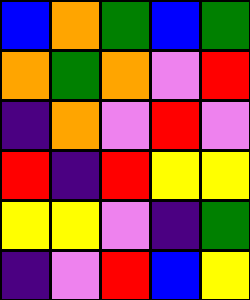[["blue", "orange", "green", "blue", "green"], ["orange", "green", "orange", "violet", "red"], ["indigo", "orange", "violet", "red", "violet"], ["red", "indigo", "red", "yellow", "yellow"], ["yellow", "yellow", "violet", "indigo", "green"], ["indigo", "violet", "red", "blue", "yellow"]]